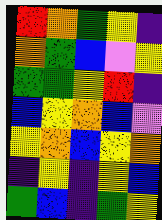[["red", "orange", "green", "yellow", "indigo"], ["orange", "green", "blue", "violet", "yellow"], ["green", "green", "yellow", "red", "indigo"], ["blue", "yellow", "orange", "blue", "violet"], ["yellow", "orange", "blue", "yellow", "orange"], ["indigo", "yellow", "indigo", "yellow", "blue"], ["green", "blue", "indigo", "green", "yellow"]]